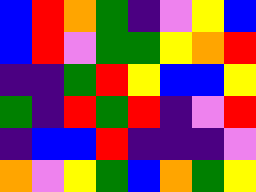[["blue", "red", "orange", "green", "indigo", "violet", "yellow", "blue"], ["blue", "red", "violet", "green", "green", "yellow", "orange", "red"], ["indigo", "indigo", "green", "red", "yellow", "blue", "blue", "yellow"], ["green", "indigo", "red", "green", "red", "indigo", "violet", "red"], ["indigo", "blue", "blue", "red", "indigo", "indigo", "indigo", "violet"], ["orange", "violet", "yellow", "green", "blue", "orange", "green", "yellow"]]